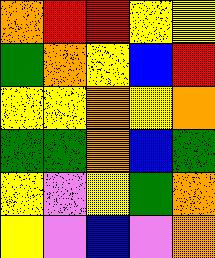[["orange", "red", "red", "yellow", "yellow"], ["green", "orange", "yellow", "blue", "red"], ["yellow", "yellow", "orange", "yellow", "orange"], ["green", "green", "orange", "blue", "green"], ["yellow", "violet", "yellow", "green", "orange"], ["yellow", "violet", "blue", "violet", "orange"]]